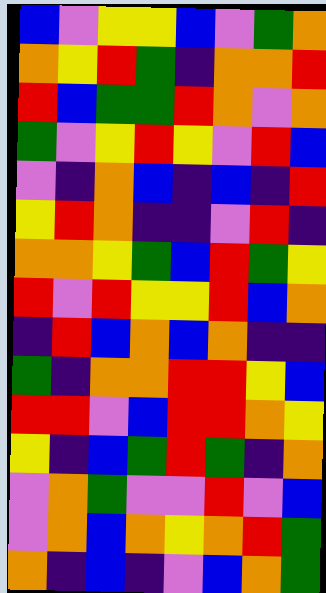[["blue", "violet", "yellow", "yellow", "blue", "violet", "green", "orange"], ["orange", "yellow", "red", "green", "indigo", "orange", "orange", "red"], ["red", "blue", "green", "green", "red", "orange", "violet", "orange"], ["green", "violet", "yellow", "red", "yellow", "violet", "red", "blue"], ["violet", "indigo", "orange", "blue", "indigo", "blue", "indigo", "red"], ["yellow", "red", "orange", "indigo", "indigo", "violet", "red", "indigo"], ["orange", "orange", "yellow", "green", "blue", "red", "green", "yellow"], ["red", "violet", "red", "yellow", "yellow", "red", "blue", "orange"], ["indigo", "red", "blue", "orange", "blue", "orange", "indigo", "indigo"], ["green", "indigo", "orange", "orange", "red", "red", "yellow", "blue"], ["red", "red", "violet", "blue", "red", "red", "orange", "yellow"], ["yellow", "indigo", "blue", "green", "red", "green", "indigo", "orange"], ["violet", "orange", "green", "violet", "violet", "red", "violet", "blue"], ["violet", "orange", "blue", "orange", "yellow", "orange", "red", "green"], ["orange", "indigo", "blue", "indigo", "violet", "blue", "orange", "green"]]